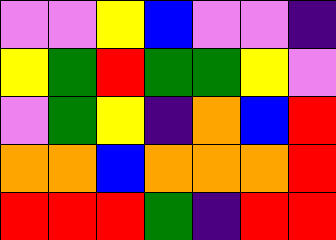[["violet", "violet", "yellow", "blue", "violet", "violet", "indigo"], ["yellow", "green", "red", "green", "green", "yellow", "violet"], ["violet", "green", "yellow", "indigo", "orange", "blue", "red"], ["orange", "orange", "blue", "orange", "orange", "orange", "red"], ["red", "red", "red", "green", "indigo", "red", "red"]]